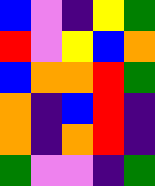[["blue", "violet", "indigo", "yellow", "green"], ["red", "violet", "yellow", "blue", "orange"], ["blue", "orange", "orange", "red", "green"], ["orange", "indigo", "blue", "red", "indigo"], ["orange", "indigo", "orange", "red", "indigo"], ["green", "violet", "violet", "indigo", "green"]]